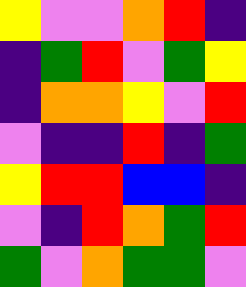[["yellow", "violet", "violet", "orange", "red", "indigo"], ["indigo", "green", "red", "violet", "green", "yellow"], ["indigo", "orange", "orange", "yellow", "violet", "red"], ["violet", "indigo", "indigo", "red", "indigo", "green"], ["yellow", "red", "red", "blue", "blue", "indigo"], ["violet", "indigo", "red", "orange", "green", "red"], ["green", "violet", "orange", "green", "green", "violet"]]